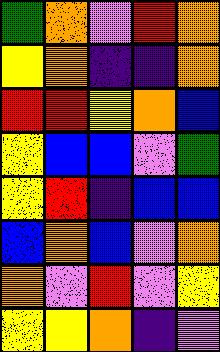[["green", "orange", "violet", "red", "orange"], ["yellow", "orange", "indigo", "indigo", "orange"], ["red", "red", "yellow", "orange", "blue"], ["yellow", "blue", "blue", "violet", "green"], ["yellow", "red", "indigo", "blue", "blue"], ["blue", "orange", "blue", "violet", "orange"], ["orange", "violet", "red", "violet", "yellow"], ["yellow", "yellow", "orange", "indigo", "violet"]]